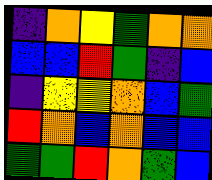[["indigo", "orange", "yellow", "green", "orange", "orange"], ["blue", "blue", "red", "green", "indigo", "blue"], ["indigo", "yellow", "yellow", "orange", "blue", "green"], ["red", "orange", "blue", "orange", "blue", "blue"], ["green", "green", "red", "orange", "green", "blue"]]